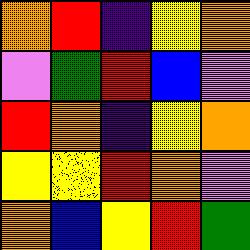[["orange", "red", "indigo", "yellow", "orange"], ["violet", "green", "red", "blue", "violet"], ["red", "orange", "indigo", "yellow", "orange"], ["yellow", "yellow", "red", "orange", "violet"], ["orange", "blue", "yellow", "red", "green"]]